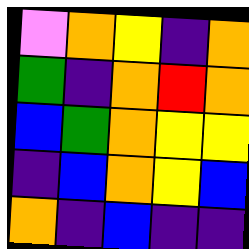[["violet", "orange", "yellow", "indigo", "orange"], ["green", "indigo", "orange", "red", "orange"], ["blue", "green", "orange", "yellow", "yellow"], ["indigo", "blue", "orange", "yellow", "blue"], ["orange", "indigo", "blue", "indigo", "indigo"]]